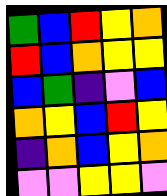[["green", "blue", "red", "yellow", "orange"], ["red", "blue", "orange", "yellow", "yellow"], ["blue", "green", "indigo", "violet", "blue"], ["orange", "yellow", "blue", "red", "yellow"], ["indigo", "orange", "blue", "yellow", "orange"], ["violet", "violet", "yellow", "yellow", "violet"]]